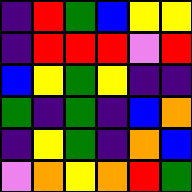[["indigo", "red", "green", "blue", "yellow", "yellow"], ["indigo", "red", "red", "red", "violet", "red"], ["blue", "yellow", "green", "yellow", "indigo", "indigo"], ["green", "indigo", "green", "indigo", "blue", "orange"], ["indigo", "yellow", "green", "indigo", "orange", "blue"], ["violet", "orange", "yellow", "orange", "red", "green"]]